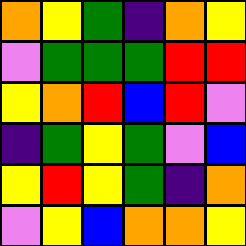[["orange", "yellow", "green", "indigo", "orange", "yellow"], ["violet", "green", "green", "green", "red", "red"], ["yellow", "orange", "red", "blue", "red", "violet"], ["indigo", "green", "yellow", "green", "violet", "blue"], ["yellow", "red", "yellow", "green", "indigo", "orange"], ["violet", "yellow", "blue", "orange", "orange", "yellow"]]